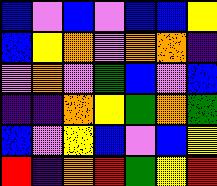[["blue", "violet", "blue", "violet", "blue", "blue", "yellow"], ["blue", "yellow", "orange", "violet", "orange", "orange", "indigo"], ["violet", "orange", "violet", "green", "blue", "violet", "blue"], ["indigo", "indigo", "orange", "yellow", "green", "orange", "green"], ["blue", "violet", "yellow", "blue", "violet", "blue", "yellow"], ["red", "indigo", "orange", "red", "green", "yellow", "red"]]